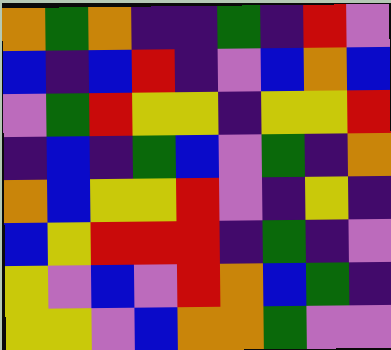[["orange", "green", "orange", "indigo", "indigo", "green", "indigo", "red", "violet"], ["blue", "indigo", "blue", "red", "indigo", "violet", "blue", "orange", "blue"], ["violet", "green", "red", "yellow", "yellow", "indigo", "yellow", "yellow", "red"], ["indigo", "blue", "indigo", "green", "blue", "violet", "green", "indigo", "orange"], ["orange", "blue", "yellow", "yellow", "red", "violet", "indigo", "yellow", "indigo"], ["blue", "yellow", "red", "red", "red", "indigo", "green", "indigo", "violet"], ["yellow", "violet", "blue", "violet", "red", "orange", "blue", "green", "indigo"], ["yellow", "yellow", "violet", "blue", "orange", "orange", "green", "violet", "violet"]]